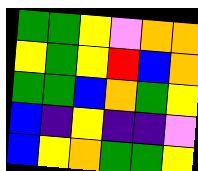[["green", "green", "yellow", "violet", "orange", "orange"], ["yellow", "green", "yellow", "red", "blue", "orange"], ["green", "green", "blue", "orange", "green", "yellow"], ["blue", "indigo", "yellow", "indigo", "indigo", "violet"], ["blue", "yellow", "orange", "green", "green", "yellow"]]